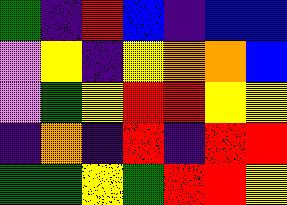[["green", "indigo", "red", "blue", "indigo", "blue", "blue"], ["violet", "yellow", "indigo", "yellow", "orange", "orange", "blue"], ["violet", "green", "yellow", "red", "red", "yellow", "yellow"], ["indigo", "orange", "indigo", "red", "indigo", "red", "red"], ["green", "green", "yellow", "green", "red", "red", "yellow"]]